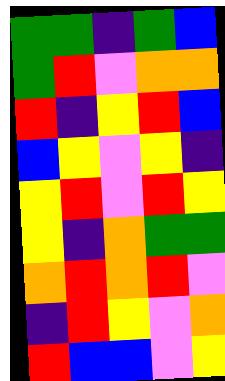[["green", "green", "indigo", "green", "blue"], ["green", "red", "violet", "orange", "orange"], ["red", "indigo", "yellow", "red", "blue"], ["blue", "yellow", "violet", "yellow", "indigo"], ["yellow", "red", "violet", "red", "yellow"], ["yellow", "indigo", "orange", "green", "green"], ["orange", "red", "orange", "red", "violet"], ["indigo", "red", "yellow", "violet", "orange"], ["red", "blue", "blue", "violet", "yellow"]]